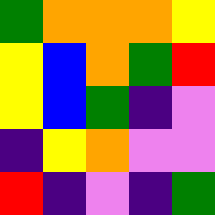[["green", "orange", "orange", "orange", "yellow"], ["yellow", "blue", "orange", "green", "red"], ["yellow", "blue", "green", "indigo", "violet"], ["indigo", "yellow", "orange", "violet", "violet"], ["red", "indigo", "violet", "indigo", "green"]]